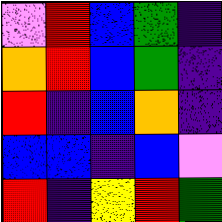[["violet", "red", "blue", "green", "indigo"], ["orange", "red", "blue", "green", "indigo"], ["red", "indigo", "blue", "orange", "indigo"], ["blue", "blue", "indigo", "blue", "violet"], ["red", "indigo", "yellow", "red", "green"]]